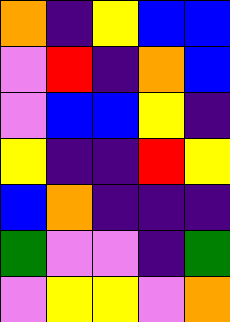[["orange", "indigo", "yellow", "blue", "blue"], ["violet", "red", "indigo", "orange", "blue"], ["violet", "blue", "blue", "yellow", "indigo"], ["yellow", "indigo", "indigo", "red", "yellow"], ["blue", "orange", "indigo", "indigo", "indigo"], ["green", "violet", "violet", "indigo", "green"], ["violet", "yellow", "yellow", "violet", "orange"]]